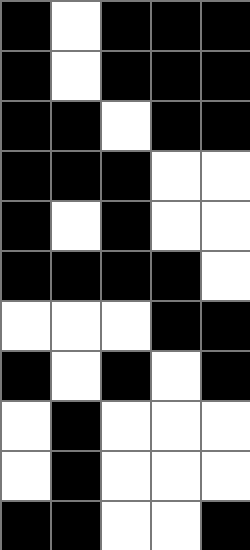[["black", "white", "black", "black", "black"], ["black", "white", "black", "black", "black"], ["black", "black", "white", "black", "black"], ["black", "black", "black", "white", "white"], ["black", "white", "black", "white", "white"], ["black", "black", "black", "black", "white"], ["white", "white", "white", "black", "black"], ["black", "white", "black", "white", "black"], ["white", "black", "white", "white", "white"], ["white", "black", "white", "white", "white"], ["black", "black", "white", "white", "black"]]